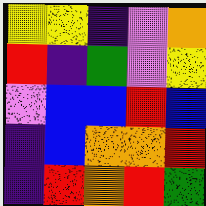[["yellow", "yellow", "indigo", "violet", "orange"], ["red", "indigo", "green", "violet", "yellow"], ["violet", "blue", "blue", "red", "blue"], ["indigo", "blue", "orange", "orange", "red"], ["indigo", "red", "orange", "red", "green"]]